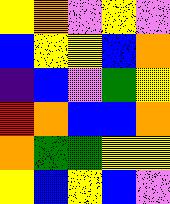[["yellow", "orange", "violet", "yellow", "violet"], ["blue", "yellow", "yellow", "blue", "orange"], ["indigo", "blue", "violet", "green", "yellow"], ["red", "orange", "blue", "blue", "orange"], ["orange", "green", "green", "yellow", "yellow"], ["yellow", "blue", "yellow", "blue", "violet"]]